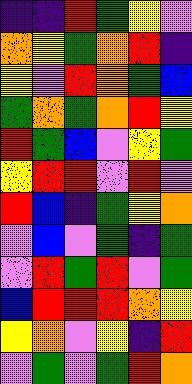[["indigo", "indigo", "red", "green", "yellow", "violet"], ["orange", "yellow", "green", "orange", "red", "indigo"], ["yellow", "violet", "red", "orange", "green", "blue"], ["green", "orange", "green", "orange", "red", "yellow"], ["red", "green", "blue", "violet", "yellow", "green"], ["yellow", "red", "red", "violet", "red", "violet"], ["red", "blue", "indigo", "green", "yellow", "orange"], ["violet", "blue", "violet", "green", "indigo", "green"], ["violet", "red", "green", "red", "violet", "green"], ["blue", "red", "red", "red", "orange", "yellow"], ["yellow", "orange", "violet", "yellow", "indigo", "red"], ["violet", "green", "violet", "green", "red", "orange"]]